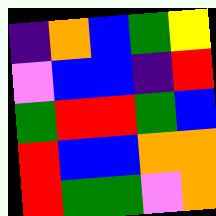[["indigo", "orange", "blue", "green", "yellow"], ["violet", "blue", "blue", "indigo", "red"], ["green", "red", "red", "green", "blue"], ["red", "blue", "blue", "orange", "orange"], ["red", "green", "green", "violet", "orange"]]